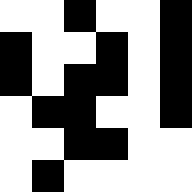[["white", "white", "black", "white", "white", "black"], ["black", "white", "white", "black", "white", "black"], ["black", "white", "black", "black", "white", "black"], ["white", "black", "black", "white", "white", "black"], ["white", "white", "black", "black", "white", "white"], ["white", "black", "white", "white", "white", "white"]]